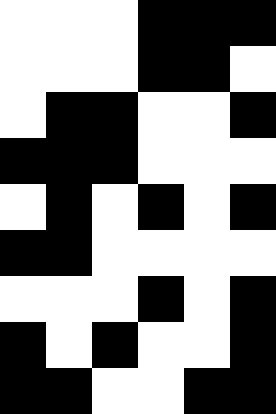[["white", "white", "white", "black", "black", "black"], ["white", "white", "white", "black", "black", "white"], ["white", "black", "black", "white", "white", "black"], ["black", "black", "black", "white", "white", "white"], ["white", "black", "white", "black", "white", "black"], ["black", "black", "white", "white", "white", "white"], ["white", "white", "white", "black", "white", "black"], ["black", "white", "black", "white", "white", "black"], ["black", "black", "white", "white", "black", "black"]]